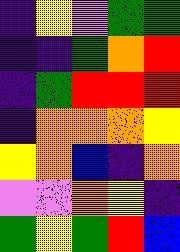[["indigo", "yellow", "violet", "green", "green"], ["indigo", "indigo", "green", "orange", "red"], ["indigo", "green", "red", "red", "red"], ["indigo", "orange", "orange", "orange", "yellow"], ["yellow", "orange", "blue", "indigo", "orange"], ["violet", "violet", "orange", "yellow", "indigo"], ["green", "yellow", "green", "red", "blue"]]